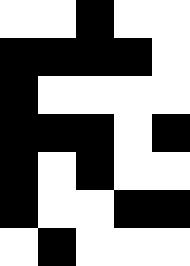[["white", "white", "black", "white", "white"], ["black", "black", "black", "black", "white"], ["black", "white", "white", "white", "white"], ["black", "black", "black", "white", "black"], ["black", "white", "black", "white", "white"], ["black", "white", "white", "black", "black"], ["white", "black", "white", "white", "white"]]